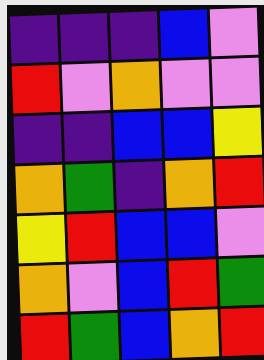[["indigo", "indigo", "indigo", "blue", "violet"], ["red", "violet", "orange", "violet", "violet"], ["indigo", "indigo", "blue", "blue", "yellow"], ["orange", "green", "indigo", "orange", "red"], ["yellow", "red", "blue", "blue", "violet"], ["orange", "violet", "blue", "red", "green"], ["red", "green", "blue", "orange", "red"]]